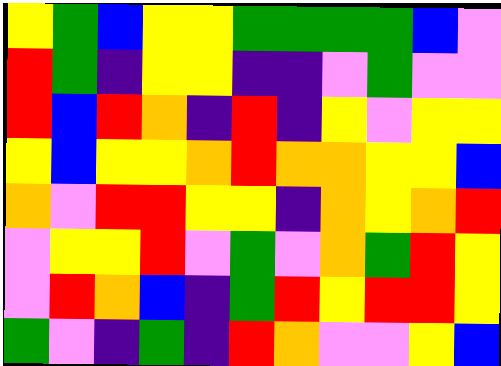[["yellow", "green", "blue", "yellow", "yellow", "green", "green", "green", "green", "blue", "violet"], ["red", "green", "indigo", "yellow", "yellow", "indigo", "indigo", "violet", "green", "violet", "violet"], ["red", "blue", "red", "orange", "indigo", "red", "indigo", "yellow", "violet", "yellow", "yellow"], ["yellow", "blue", "yellow", "yellow", "orange", "red", "orange", "orange", "yellow", "yellow", "blue"], ["orange", "violet", "red", "red", "yellow", "yellow", "indigo", "orange", "yellow", "orange", "red"], ["violet", "yellow", "yellow", "red", "violet", "green", "violet", "orange", "green", "red", "yellow"], ["violet", "red", "orange", "blue", "indigo", "green", "red", "yellow", "red", "red", "yellow"], ["green", "violet", "indigo", "green", "indigo", "red", "orange", "violet", "violet", "yellow", "blue"]]